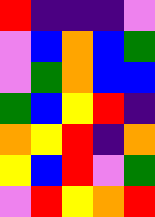[["red", "indigo", "indigo", "indigo", "violet"], ["violet", "blue", "orange", "blue", "green"], ["violet", "green", "orange", "blue", "blue"], ["green", "blue", "yellow", "red", "indigo"], ["orange", "yellow", "red", "indigo", "orange"], ["yellow", "blue", "red", "violet", "green"], ["violet", "red", "yellow", "orange", "red"]]